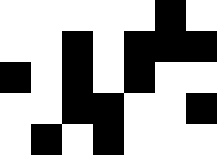[["white", "white", "white", "white", "white", "black", "white"], ["white", "white", "black", "white", "black", "black", "black"], ["black", "white", "black", "white", "black", "white", "white"], ["white", "white", "black", "black", "white", "white", "black"], ["white", "black", "white", "black", "white", "white", "white"]]